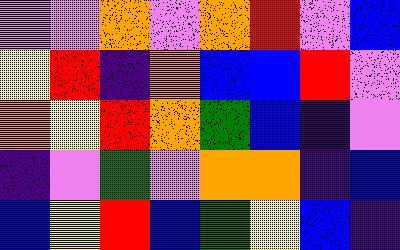[["violet", "violet", "orange", "violet", "orange", "red", "violet", "blue"], ["yellow", "red", "indigo", "orange", "blue", "blue", "red", "violet"], ["orange", "yellow", "red", "orange", "green", "blue", "indigo", "violet"], ["indigo", "violet", "green", "violet", "orange", "orange", "indigo", "blue"], ["blue", "yellow", "red", "blue", "green", "yellow", "blue", "indigo"]]